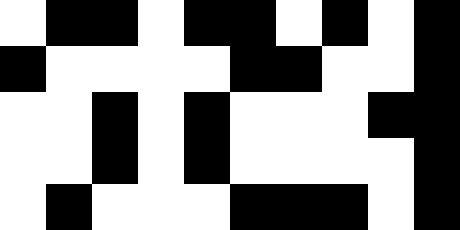[["white", "black", "black", "white", "black", "black", "white", "black", "white", "black"], ["black", "white", "white", "white", "white", "black", "black", "white", "white", "black"], ["white", "white", "black", "white", "black", "white", "white", "white", "black", "black"], ["white", "white", "black", "white", "black", "white", "white", "white", "white", "black"], ["white", "black", "white", "white", "white", "black", "black", "black", "white", "black"]]